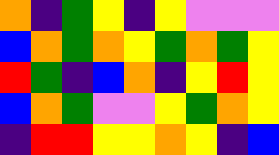[["orange", "indigo", "green", "yellow", "indigo", "yellow", "violet", "violet", "violet"], ["blue", "orange", "green", "orange", "yellow", "green", "orange", "green", "yellow"], ["red", "green", "indigo", "blue", "orange", "indigo", "yellow", "red", "yellow"], ["blue", "orange", "green", "violet", "violet", "yellow", "green", "orange", "yellow"], ["indigo", "red", "red", "yellow", "yellow", "orange", "yellow", "indigo", "blue"]]